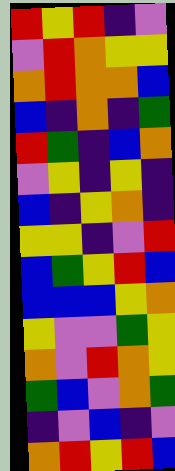[["red", "yellow", "red", "indigo", "violet"], ["violet", "red", "orange", "yellow", "yellow"], ["orange", "red", "orange", "orange", "blue"], ["blue", "indigo", "orange", "indigo", "green"], ["red", "green", "indigo", "blue", "orange"], ["violet", "yellow", "indigo", "yellow", "indigo"], ["blue", "indigo", "yellow", "orange", "indigo"], ["yellow", "yellow", "indigo", "violet", "red"], ["blue", "green", "yellow", "red", "blue"], ["blue", "blue", "blue", "yellow", "orange"], ["yellow", "violet", "violet", "green", "yellow"], ["orange", "violet", "red", "orange", "yellow"], ["green", "blue", "violet", "orange", "green"], ["indigo", "violet", "blue", "indigo", "violet"], ["orange", "red", "yellow", "red", "blue"]]